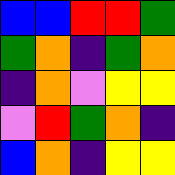[["blue", "blue", "red", "red", "green"], ["green", "orange", "indigo", "green", "orange"], ["indigo", "orange", "violet", "yellow", "yellow"], ["violet", "red", "green", "orange", "indigo"], ["blue", "orange", "indigo", "yellow", "yellow"]]